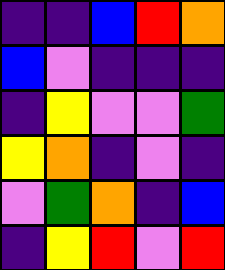[["indigo", "indigo", "blue", "red", "orange"], ["blue", "violet", "indigo", "indigo", "indigo"], ["indigo", "yellow", "violet", "violet", "green"], ["yellow", "orange", "indigo", "violet", "indigo"], ["violet", "green", "orange", "indigo", "blue"], ["indigo", "yellow", "red", "violet", "red"]]